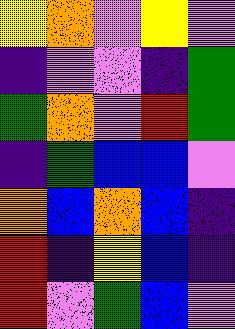[["yellow", "orange", "violet", "yellow", "violet"], ["indigo", "violet", "violet", "indigo", "green"], ["green", "orange", "violet", "red", "green"], ["indigo", "green", "blue", "blue", "violet"], ["orange", "blue", "orange", "blue", "indigo"], ["red", "indigo", "yellow", "blue", "indigo"], ["red", "violet", "green", "blue", "violet"]]